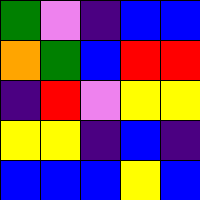[["green", "violet", "indigo", "blue", "blue"], ["orange", "green", "blue", "red", "red"], ["indigo", "red", "violet", "yellow", "yellow"], ["yellow", "yellow", "indigo", "blue", "indigo"], ["blue", "blue", "blue", "yellow", "blue"]]